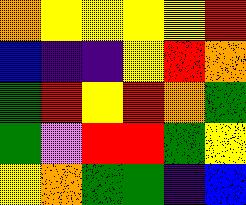[["orange", "yellow", "yellow", "yellow", "yellow", "red"], ["blue", "indigo", "indigo", "yellow", "red", "orange"], ["green", "red", "yellow", "red", "orange", "green"], ["green", "violet", "red", "red", "green", "yellow"], ["yellow", "orange", "green", "green", "indigo", "blue"]]